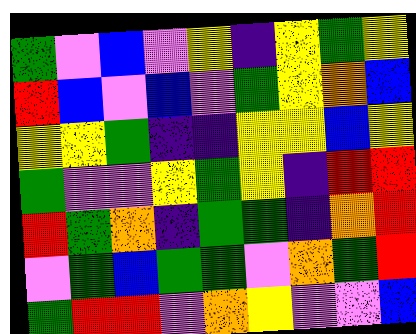[["green", "violet", "blue", "violet", "yellow", "indigo", "yellow", "green", "yellow"], ["red", "blue", "violet", "blue", "violet", "green", "yellow", "orange", "blue"], ["yellow", "yellow", "green", "indigo", "indigo", "yellow", "yellow", "blue", "yellow"], ["green", "violet", "violet", "yellow", "green", "yellow", "indigo", "red", "red"], ["red", "green", "orange", "indigo", "green", "green", "indigo", "orange", "red"], ["violet", "green", "blue", "green", "green", "violet", "orange", "green", "red"], ["green", "red", "red", "violet", "orange", "yellow", "violet", "violet", "blue"]]